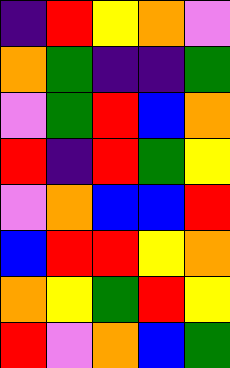[["indigo", "red", "yellow", "orange", "violet"], ["orange", "green", "indigo", "indigo", "green"], ["violet", "green", "red", "blue", "orange"], ["red", "indigo", "red", "green", "yellow"], ["violet", "orange", "blue", "blue", "red"], ["blue", "red", "red", "yellow", "orange"], ["orange", "yellow", "green", "red", "yellow"], ["red", "violet", "orange", "blue", "green"]]